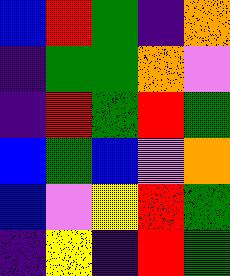[["blue", "red", "green", "indigo", "orange"], ["indigo", "green", "green", "orange", "violet"], ["indigo", "red", "green", "red", "green"], ["blue", "green", "blue", "violet", "orange"], ["blue", "violet", "yellow", "red", "green"], ["indigo", "yellow", "indigo", "red", "green"]]